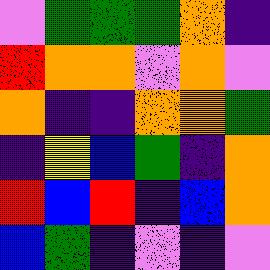[["violet", "green", "green", "green", "orange", "indigo"], ["red", "orange", "orange", "violet", "orange", "violet"], ["orange", "indigo", "indigo", "orange", "orange", "green"], ["indigo", "yellow", "blue", "green", "indigo", "orange"], ["red", "blue", "red", "indigo", "blue", "orange"], ["blue", "green", "indigo", "violet", "indigo", "violet"]]